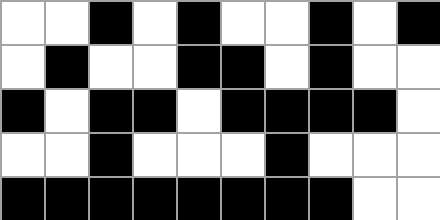[["white", "white", "black", "white", "black", "white", "white", "black", "white", "black"], ["white", "black", "white", "white", "black", "black", "white", "black", "white", "white"], ["black", "white", "black", "black", "white", "black", "black", "black", "black", "white"], ["white", "white", "black", "white", "white", "white", "black", "white", "white", "white"], ["black", "black", "black", "black", "black", "black", "black", "black", "white", "white"]]